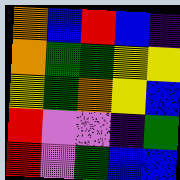[["orange", "blue", "red", "blue", "indigo"], ["orange", "green", "green", "yellow", "yellow"], ["yellow", "green", "orange", "yellow", "blue"], ["red", "violet", "violet", "indigo", "green"], ["red", "violet", "green", "blue", "blue"]]